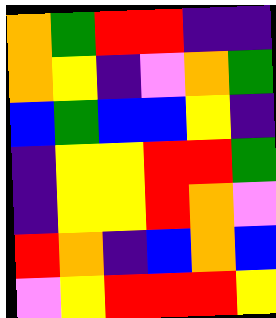[["orange", "green", "red", "red", "indigo", "indigo"], ["orange", "yellow", "indigo", "violet", "orange", "green"], ["blue", "green", "blue", "blue", "yellow", "indigo"], ["indigo", "yellow", "yellow", "red", "red", "green"], ["indigo", "yellow", "yellow", "red", "orange", "violet"], ["red", "orange", "indigo", "blue", "orange", "blue"], ["violet", "yellow", "red", "red", "red", "yellow"]]